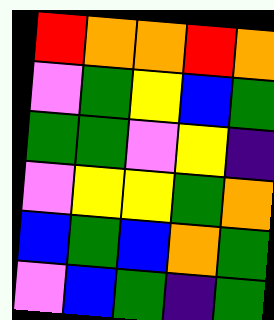[["red", "orange", "orange", "red", "orange"], ["violet", "green", "yellow", "blue", "green"], ["green", "green", "violet", "yellow", "indigo"], ["violet", "yellow", "yellow", "green", "orange"], ["blue", "green", "blue", "orange", "green"], ["violet", "blue", "green", "indigo", "green"]]